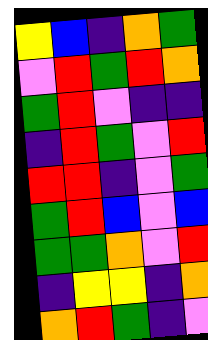[["yellow", "blue", "indigo", "orange", "green"], ["violet", "red", "green", "red", "orange"], ["green", "red", "violet", "indigo", "indigo"], ["indigo", "red", "green", "violet", "red"], ["red", "red", "indigo", "violet", "green"], ["green", "red", "blue", "violet", "blue"], ["green", "green", "orange", "violet", "red"], ["indigo", "yellow", "yellow", "indigo", "orange"], ["orange", "red", "green", "indigo", "violet"]]